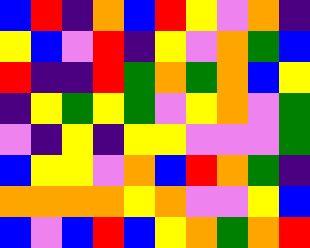[["blue", "red", "indigo", "orange", "blue", "red", "yellow", "violet", "orange", "indigo"], ["yellow", "blue", "violet", "red", "indigo", "yellow", "violet", "orange", "green", "blue"], ["red", "indigo", "indigo", "red", "green", "orange", "green", "orange", "blue", "yellow"], ["indigo", "yellow", "green", "yellow", "green", "violet", "yellow", "orange", "violet", "green"], ["violet", "indigo", "yellow", "indigo", "yellow", "yellow", "violet", "violet", "violet", "green"], ["blue", "yellow", "yellow", "violet", "orange", "blue", "red", "orange", "green", "indigo"], ["orange", "orange", "orange", "orange", "yellow", "orange", "violet", "violet", "yellow", "blue"], ["blue", "violet", "blue", "red", "blue", "yellow", "orange", "green", "orange", "red"]]